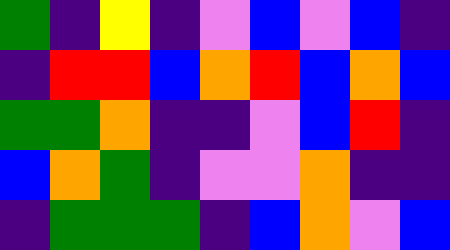[["green", "indigo", "yellow", "indigo", "violet", "blue", "violet", "blue", "indigo"], ["indigo", "red", "red", "blue", "orange", "red", "blue", "orange", "blue"], ["green", "green", "orange", "indigo", "indigo", "violet", "blue", "red", "indigo"], ["blue", "orange", "green", "indigo", "violet", "violet", "orange", "indigo", "indigo"], ["indigo", "green", "green", "green", "indigo", "blue", "orange", "violet", "blue"]]